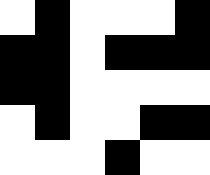[["white", "black", "white", "white", "white", "black"], ["black", "black", "white", "black", "black", "black"], ["black", "black", "white", "white", "white", "white"], ["white", "black", "white", "white", "black", "black"], ["white", "white", "white", "black", "white", "white"]]